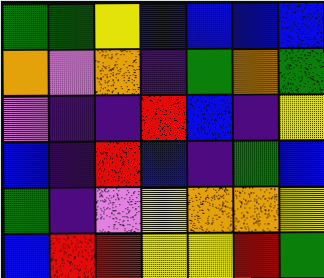[["green", "green", "yellow", "blue", "blue", "blue", "blue"], ["orange", "violet", "orange", "indigo", "green", "orange", "green"], ["violet", "indigo", "indigo", "red", "blue", "indigo", "yellow"], ["blue", "indigo", "red", "blue", "indigo", "green", "blue"], ["green", "indigo", "violet", "yellow", "orange", "orange", "yellow"], ["blue", "red", "red", "yellow", "yellow", "red", "green"]]